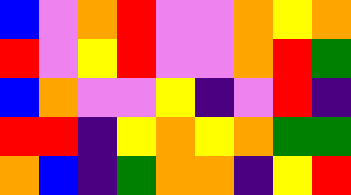[["blue", "violet", "orange", "red", "violet", "violet", "orange", "yellow", "orange"], ["red", "violet", "yellow", "red", "violet", "violet", "orange", "red", "green"], ["blue", "orange", "violet", "violet", "yellow", "indigo", "violet", "red", "indigo"], ["red", "red", "indigo", "yellow", "orange", "yellow", "orange", "green", "green"], ["orange", "blue", "indigo", "green", "orange", "orange", "indigo", "yellow", "red"]]